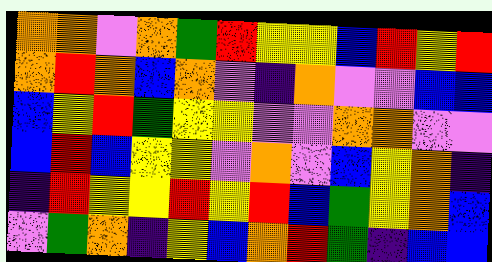[["orange", "orange", "violet", "orange", "green", "red", "yellow", "yellow", "blue", "red", "yellow", "red"], ["orange", "red", "orange", "blue", "orange", "violet", "indigo", "orange", "violet", "violet", "blue", "blue"], ["blue", "yellow", "red", "green", "yellow", "yellow", "violet", "violet", "orange", "orange", "violet", "violet"], ["blue", "red", "blue", "yellow", "yellow", "violet", "orange", "violet", "blue", "yellow", "orange", "indigo"], ["indigo", "red", "yellow", "yellow", "red", "yellow", "red", "blue", "green", "yellow", "orange", "blue"], ["violet", "green", "orange", "indigo", "yellow", "blue", "orange", "red", "green", "indigo", "blue", "blue"]]